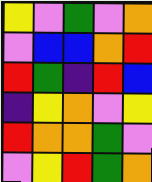[["yellow", "violet", "green", "violet", "orange"], ["violet", "blue", "blue", "orange", "red"], ["red", "green", "indigo", "red", "blue"], ["indigo", "yellow", "orange", "violet", "yellow"], ["red", "orange", "orange", "green", "violet"], ["violet", "yellow", "red", "green", "orange"]]